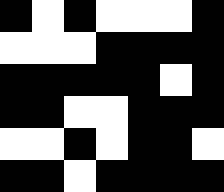[["black", "white", "black", "white", "white", "white", "black"], ["white", "white", "white", "black", "black", "black", "black"], ["black", "black", "black", "black", "black", "white", "black"], ["black", "black", "white", "white", "black", "black", "black"], ["white", "white", "black", "white", "black", "black", "white"], ["black", "black", "white", "black", "black", "black", "black"]]